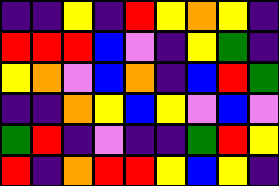[["indigo", "indigo", "yellow", "indigo", "red", "yellow", "orange", "yellow", "indigo"], ["red", "red", "red", "blue", "violet", "indigo", "yellow", "green", "indigo"], ["yellow", "orange", "violet", "blue", "orange", "indigo", "blue", "red", "green"], ["indigo", "indigo", "orange", "yellow", "blue", "yellow", "violet", "blue", "violet"], ["green", "red", "indigo", "violet", "indigo", "indigo", "green", "red", "yellow"], ["red", "indigo", "orange", "red", "red", "yellow", "blue", "yellow", "indigo"]]